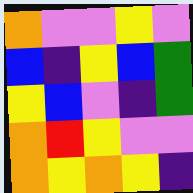[["orange", "violet", "violet", "yellow", "violet"], ["blue", "indigo", "yellow", "blue", "green"], ["yellow", "blue", "violet", "indigo", "green"], ["orange", "red", "yellow", "violet", "violet"], ["orange", "yellow", "orange", "yellow", "indigo"]]